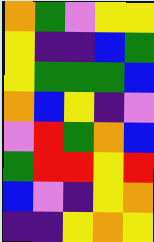[["orange", "green", "violet", "yellow", "yellow"], ["yellow", "indigo", "indigo", "blue", "green"], ["yellow", "green", "green", "green", "blue"], ["orange", "blue", "yellow", "indigo", "violet"], ["violet", "red", "green", "orange", "blue"], ["green", "red", "red", "yellow", "red"], ["blue", "violet", "indigo", "yellow", "orange"], ["indigo", "indigo", "yellow", "orange", "yellow"]]